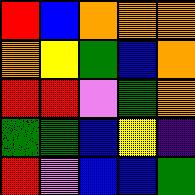[["red", "blue", "orange", "orange", "orange"], ["orange", "yellow", "green", "blue", "orange"], ["red", "red", "violet", "green", "orange"], ["green", "green", "blue", "yellow", "indigo"], ["red", "violet", "blue", "blue", "green"]]